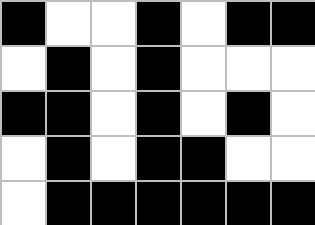[["black", "white", "white", "black", "white", "black", "black"], ["white", "black", "white", "black", "white", "white", "white"], ["black", "black", "white", "black", "white", "black", "white"], ["white", "black", "white", "black", "black", "white", "white"], ["white", "black", "black", "black", "black", "black", "black"]]